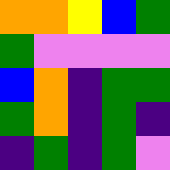[["orange", "orange", "yellow", "blue", "green"], ["green", "violet", "violet", "violet", "violet"], ["blue", "orange", "indigo", "green", "green"], ["green", "orange", "indigo", "green", "indigo"], ["indigo", "green", "indigo", "green", "violet"]]